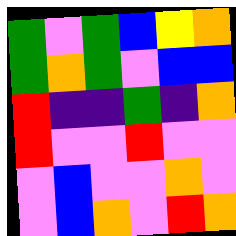[["green", "violet", "green", "blue", "yellow", "orange"], ["green", "orange", "green", "violet", "blue", "blue"], ["red", "indigo", "indigo", "green", "indigo", "orange"], ["red", "violet", "violet", "red", "violet", "violet"], ["violet", "blue", "violet", "violet", "orange", "violet"], ["violet", "blue", "orange", "violet", "red", "orange"]]